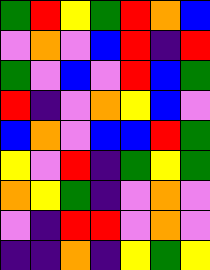[["green", "red", "yellow", "green", "red", "orange", "blue"], ["violet", "orange", "violet", "blue", "red", "indigo", "red"], ["green", "violet", "blue", "violet", "red", "blue", "green"], ["red", "indigo", "violet", "orange", "yellow", "blue", "violet"], ["blue", "orange", "violet", "blue", "blue", "red", "green"], ["yellow", "violet", "red", "indigo", "green", "yellow", "green"], ["orange", "yellow", "green", "indigo", "violet", "orange", "violet"], ["violet", "indigo", "red", "red", "violet", "orange", "violet"], ["indigo", "indigo", "orange", "indigo", "yellow", "green", "yellow"]]